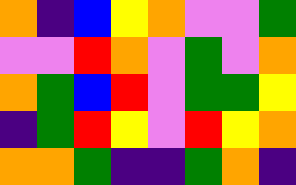[["orange", "indigo", "blue", "yellow", "orange", "violet", "violet", "green"], ["violet", "violet", "red", "orange", "violet", "green", "violet", "orange"], ["orange", "green", "blue", "red", "violet", "green", "green", "yellow"], ["indigo", "green", "red", "yellow", "violet", "red", "yellow", "orange"], ["orange", "orange", "green", "indigo", "indigo", "green", "orange", "indigo"]]